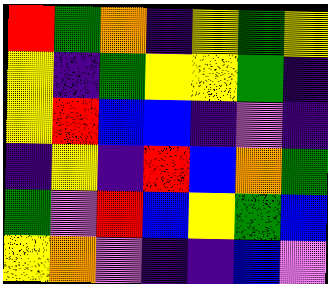[["red", "green", "orange", "indigo", "yellow", "green", "yellow"], ["yellow", "indigo", "green", "yellow", "yellow", "green", "indigo"], ["yellow", "red", "blue", "blue", "indigo", "violet", "indigo"], ["indigo", "yellow", "indigo", "red", "blue", "orange", "green"], ["green", "violet", "red", "blue", "yellow", "green", "blue"], ["yellow", "orange", "violet", "indigo", "indigo", "blue", "violet"]]